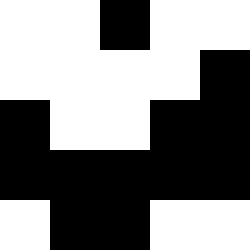[["white", "white", "black", "white", "white"], ["white", "white", "white", "white", "black"], ["black", "white", "white", "black", "black"], ["black", "black", "black", "black", "black"], ["white", "black", "black", "white", "white"]]